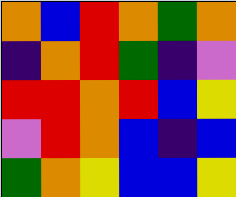[["orange", "blue", "red", "orange", "green", "orange"], ["indigo", "orange", "red", "green", "indigo", "violet"], ["red", "red", "orange", "red", "blue", "yellow"], ["violet", "red", "orange", "blue", "indigo", "blue"], ["green", "orange", "yellow", "blue", "blue", "yellow"]]